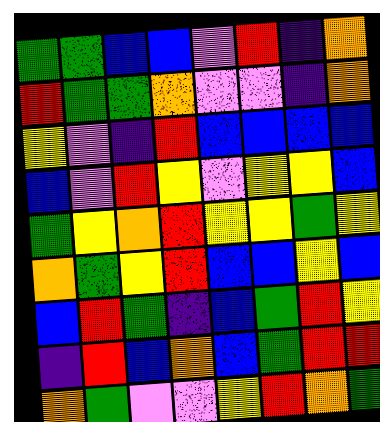[["green", "green", "blue", "blue", "violet", "red", "indigo", "orange"], ["red", "green", "green", "orange", "violet", "violet", "indigo", "orange"], ["yellow", "violet", "indigo", "red", "blue", "blue", "blue", "blue"], ["blue", "violet", "red", "yellow", "violet", "yellow", "yellow", "blue"], ["green", "yellow", "orange", "red", "yellow", "yellow", "green", "yellow"], ["orange", "green", "yellow", "red", "blue", "blue", "yellow", "blue"], ["blue", "red", "green", "indigo", "blue", "green", "red", "yellow"], ["indigo", "red", "blue", "orange", "blue", "green", "red", "red"], ["orange", "green", "violet", "violet", "yellow", "red", "orange", "green"]]